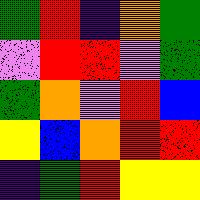[["green", "red", "indigo", "orange", "green"], ["violet", "red", "red", "violet", "green"], ["green", "orange", "violet", "red", "blue"], ["yellow", "blue", "orange", "red", "red"], ["indigo", "green", "red", "yellow", "yellow"]]